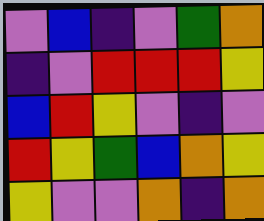[["violet", "blue", "indigo", "violet", "green", "orange"], ["indigo", "violet", "red", "red", "red", "yellow"], ["blue", "red", "yellow", "violet", "indigo", "violet"], ["red", "yellow", "green", "blue", "orange", "yellow"], ["yellow", "violet", "violet", "orange", "indigo", "orange"]]